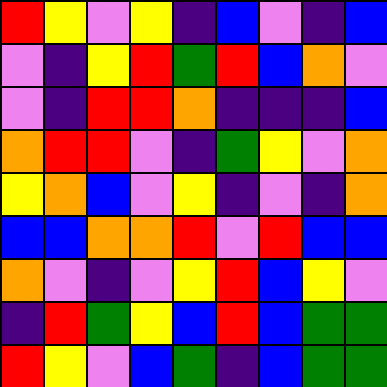[["red", "yellow", "violet", "yellow", "indigo", "blue", "violet", "indigo", "blue"], ["violet", "indigo", "yellow", "red", "green", "red", "blue", "orange", "violet"], ["violet", "indigo", "red", "red", "orange", "indigo", "indigo", "indigo", "blue"], ["orange", "red", "red", "violet", "indigo", "green", "yellow", "violet", "orange"], ["yellow", "orange", "blue", "violet", "yellow", "indigo", "violet", "indigo", "orange"], ["blue", "blue", "orange", "orange", "red", "violet", "red", "blue", "blue"], ["orange", "violet", "indigo", "violet", "yellow", "red", "blue", "yellow", "violet"], ["indigo", "red", "green", "yellow", "blue", "red", "blue", "green", "green"], ["red", "yellow", "violet", "blue", "green", "indigo", "blue", "green", "green"]]